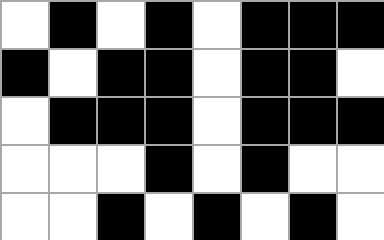[["white", "black", "white", "black", "white", "black", "black", "black"], ["black", "white", "black", "black", "white", "black", "black", "white"], ["white", "black", "black", "black", "white", "black", "black", "black"], ["white", "white", "white", "black", "white", "black", "white", "white"], ["white", "white", "black", "white", "black", "white", "black", "white"]]